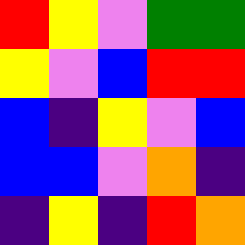[["red", "yellow", "violet", "green", "green"], ["yellow", "violet", "blue", "red", "red"], ["blue", "indigo", "yellow", "violet", "blue"], ["blue", "blue", "violet", "orange", "indigo"], ["indigo", "yellow", "indigo", "red", "orange"]]